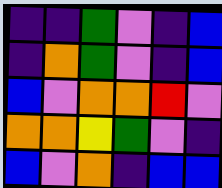[["indigo", "indigo", "green", "violet", "indigo", "blue"], ["indigo", "orange", "green", "violet", "indigo", "blue"], ["blue", "violet", "orange", "orange", "red", "violet"], ["orange", "orange", "yellow", "green", "violet", "indigo"], ["blue", "violet", "orange", "indigo", "blue", "blue"]]